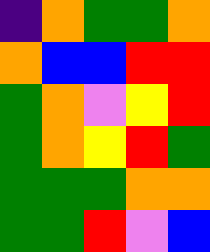[["indigo", "orange", "green", "green", "orange"], ["orange", "blue", "blue", "red", "red"], ["green", "orange", "violet", "yellow", "red"], ["green", "orange", "yellow", "red", "green"], ["green", "green", "green", "orange", "orange"], ["green", "green", "red", "violet", "blue"]]